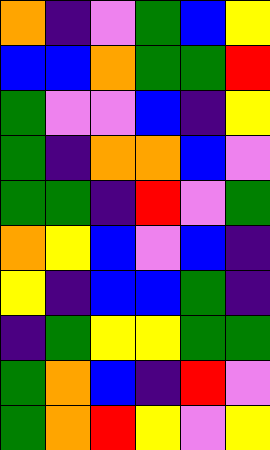[["orange", "indigo", "violet", "green", "blue", "yellow"], ["blue", "blue", "orange", "green", "green", "red"], ["green", "violet", "violet", "blue", "indigo", "yellow"], ["green", "indigo", "orange", "orange", "blue", "violet"], ["green", "green", "indigo", "red", "violet", "green"], ["orange", "yellow", "blue", "violet", "blue", "indigo"], ["yellow", "indigo", "blue", "blue", "green", "indigo"], ["indigo", "green", "yellow", "yellow", "green", "green"], ["green", "orange", "blue", "indigo", "red", "violet"], ["green", "orange", "red", "yellow", "violet", "yellow"]]